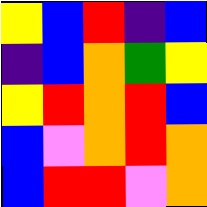[["yellow", "blue", "red", "indigo", "blue"], ["indigo", "blue", "orange", "green", "yellow"], ["yellow", "red", "orange", "red", "blue"], ["blue", "violet", "orange", "red", "orange"], ["blue", "red", "red", "violet", "orange"]]